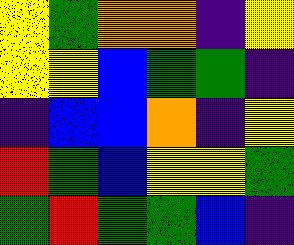[["yellow", "green", "orange", "orange", "indigo", "yellow"], ["yellow", "yellow", "blue", "green", "green", "indigo"], ["indigo", "blue", "blue", "orange", "indigo", "yellow"], ["red", "green", "blue", "yellow", "yellow", "green"], ["green", "red", "green", "green", "blue", "indigo"]]